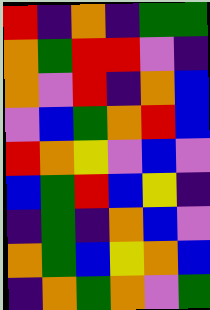[["red", "indigo", "orange", "indigo", "green", "green"], ["orange", "green", "red", "red", "violet", "indigo"], ["orange", "violet", "red", "indigo", "orange", "blue"], ["violet", "blue", "green", "orange", "red", "blue"], ["red", "orange", "yellow", "violet", "blue", "violet"], ["blue", "green", "red", "blue", "yellow", "indigo"], ["indigo", "green", "indigo", "orange", "blue", "violet"], ["orange", "green", "blue", "yellow", "orange", "blue"], ["indigo", "orange", "green", "orange", "violet", "green"]]